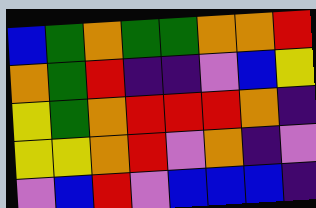[["blue", "green", "orange", "green", "green", "orange", "orange", "red"], ["orange", "green", "red", "indigo", "indigo", "violet", "blue", "yellow"], ["yellow", "green", "orange", "red", "red", "red", "orange", "indigo"], ["yellow", "yellow", "orange", "red", "violet", "orange", "indigo", "violet"], ["violet", "blue", "red", "violet", "blue", "blue", "blue", "indigo"]]